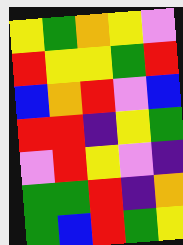[["yellow", "green", "orange", "yellow", "violet"], ["red", "yellow", "yellow", "green", "red"], ["blue", "orange", "red", "violet", "blue"], ["red", "red", "indigo", "yellow", "green"], ["violet", "red", "yellow", "violet", "indigo"], ["green", "green", "red", "indigo", "orange"], ["green", "blue", "red", "green", "yellow"]]